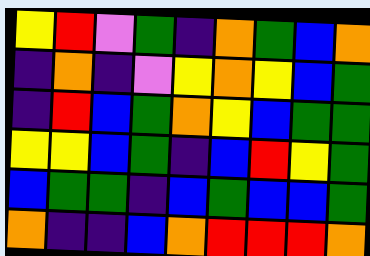[["yellow", "red", "violet", "green", "indigo", "orange", "green", "blue", "orange"], ["indigo", "orange", "indigo", "violet", "yellow", "orange", "yellow", "blue", "green"], ["indigo", "red", "blue", "green", "orange", "yellow", "blue", "green", "green"], ["yellow", "yellow", "blue", "green", "indigo", "blue", "red", "yellow", "green"], ["blue", "green", "green", "indigo", "blue", "green", "blue", "blue", "green"], ["orange", "indigo", "indigo", "blue", "orange", "red", "red", "red", "orange"]]